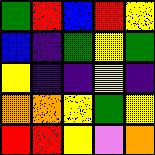[["green", "red", "blue", "red", "yellow"], ["blue", "indigo", "green", "yellow", "green"], ["yellow", "indigo", "indigo", "yellow", "indigo"], ["orange", "orange", "yellow", "green", "yellow"], ["red", "red", "yellow", "violet", "orange"]]